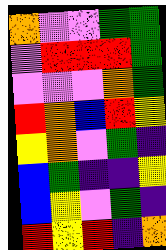[["orange", "violet", "violet", "green", "green"], ["violet", "red", "red", "red", "green"], ["violet", "violet", "violet", "orange", "green"], ["red", "orange", "blue", "red", "yellow"], ["yellow", "orange", "violet", "green", "indigo"], ["blue", "green", "indigo", "indigo", "yellow"], ["blue", "yellow", "violet", "green", "indigo"], ["red", "yellow", "red", "indigo", "orange"]]